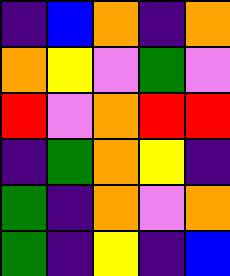[["indigo", "blue", "orange", "indigo", "orange"], ["orange", "yellow", "violet", "green", "violet"], ["red", "violet", "orange", "red", "red"], ["indigo", "green", "orange", "yellow", "indigo"], ["green", "indigo", "orange", "violet", "orange"], ["green", "indigo", "yellow", "indigo", "blue"]]